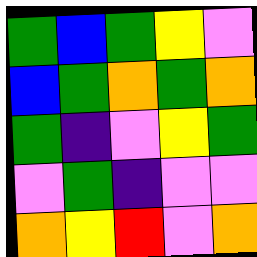[["green", "blue", "green", "yellow", "violet"], ["blue", "green", "orange", "green", "orange"], ["green", "indigo", "violet", "yellow", "green"], ["violet", "green", "indigo", "violet", "violet"], ["orange", "yellow", "red", "violet", "orange"]]